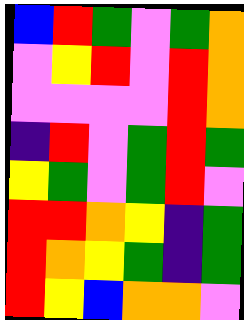[["blue", "red", "green", "violet", "green", "orange"], ["violet", "yellow", "red", "violet", "red", "orange"], ["violet", "violet", "violet", "violet", "red", "orange"], ["indigo", "red", "violet", "green", "red", "green"], ["yellow", "green", "violet", "green", "red", "violet"], ["red", "red", "orange", "yellow", "indigo", "green"], ["red", "orange", "yellow", "green", "indigo", "green"], ["red", "yellow", "blue", "orange", "orange", "violet"]]